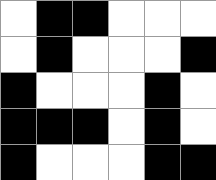[["white", "black", "black", "white", "white", "white"], ["white", "black", "white", "white", "white", "black"], ["black", "white", "white", "white", "black", "white"], ["black", "black", "black", "white", "black", "white"], ["black", "white", "white", "white", "black", "black"]]